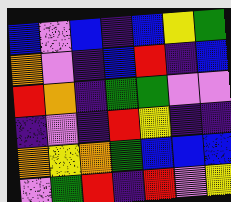[["blue", "violet", "blue", "indigo", "blue", "yellow", "green"], ["orange", "violet", "indigo", "blue", "red", "indigo", "blue"], ["red", "orange", "indigo", "green", "green", "violet", "violet"], ["indigo", "violet", "indigo", "red", "yellow", "indigo", "indigo"], ["orange", "yellow", "orange", "green", "blue", "blue", "blue"], ["violet", "green", "red", "indigo", "red", "violet", "yellow"]]